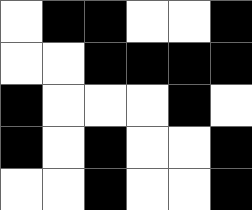[["white", "black", "black", "white", "white", "black"], ["white", "white", "black", "black", "black", "black"], ["black", "white", "white", "white", "black", "white"], ["black", "white", "black", "white", "white", "black"], ["white", "white", "black", "white", "white", "black"]]